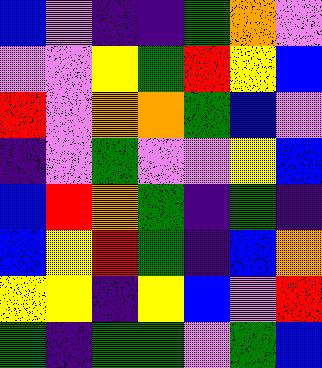[["blue", "violet", "indigo", "indigo", "green", "orange", "violet"], ["violet", "violet", "yellow", "green", "red", "yellow", "blue"], ["red", "violet", "orange", "orange", "green", "blue", "violet"], ["indigo", "violet", "green", "violet", "violet", "yellow", "blue"], ["blue", "red", "orange", "green", "indigo", "green", "indigo"], ["blue", "yellow", "red", "green", "indigo", "blue", "orange"], ["yellow", "yellow", "indigo", "yellow", "blue", "violet", "red"], ["green", "indigo", "green", "green", "violet", "green", "blue"]]